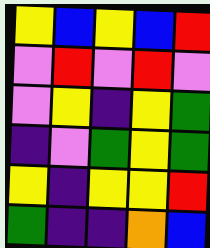[["yellow", "blue", "yellow", "blue", "red"], ["violet", "red", "violet", "red", "violet"], ["violet", "yellow", "indigo", "yellow", "green"], ["indigo", "violet", "green", "yellow", "green"], ["yellow", "indigo", "yellow", "yellow", "red"], ["green", "indigo", "indigo", "orange", "blue"]]